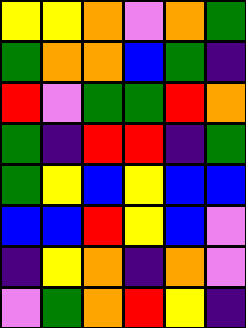[["yellow", "yellow", "orange", "violet", "orange", "green"], ["green", "orange", "orange", "blue", "green", "indigo"], ["red", "violet", "green", "green", "red", "orange"], ["green", "indigo", "red", "red", "indigo", "green"], ["green", "yellow", "blue", "yellow", "blue", "blue"], ["blue", "blue", "red", "yellow", "blue", "violet"], ["indigo", "yellow", "orange", "indigo", "orange", "violet"], ["violet", "green", "orange", "red", "yellow", "indigo"]]